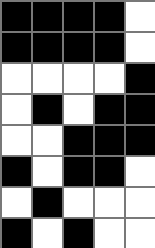[["black", "black", "black", "black", "white"], ["black", "black", "black", "black", "white"], ["white", "white", "white", "white", "black"], ["white", "black", "white", "black", "black"], ["white", "white", "black", "black", "black"], ["black", "white", "black", "black", "white"], ["white", "black", "white", "white", "white"], ["black", "white", "black", "white", "white"]]